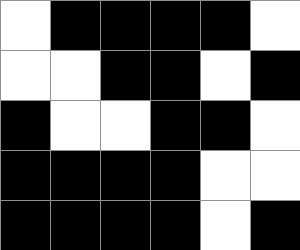[["white", "black", "black", "black", "black", "white"], ["white", "white", "black", "black", "white", "black"], ["black", "white", "white", "black", "black", "white"], ["black", "black", "black", "black", "white", "white"], ["black", "black", "black", "black", "white", "black"]]